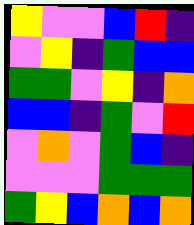[["yellow", "violet", "violet", "blue", "red", "indigo"], ["violet", "yellow", "indigo", "green", "blue", "blue"], ["green", "green", "violet", "yellow", "indigo", "orange"], ["blue", "blue", "indigo", "green", "violet", "red"], ["violet", "orange", "violet", "green", "blue", "indigo"], ["violet", "violet", "violet", "green", "green", "green"], ["green", "yellow", "blue", "orange", "blue", "orange"]]